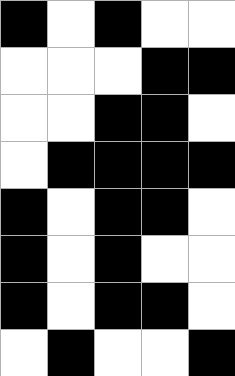[["black", "white", "black", "white", "white"], ["white", "white", "white", "black", "black"], ["white", "white", "black", "black", "white"], ["white", "black", "black", "black", "black"], ["black", "white", "black", "black", "white"], ["black", "white", "black", "white", "white"], ["black", "white", "black", "black", "white"], ["white", "black", "white", "white", "black"]]